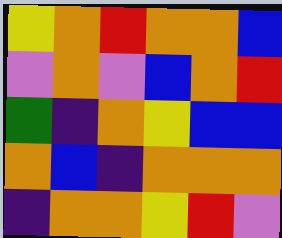[["yellow", "orange", "red", "orange", "orange", "blue"], ["violet", "orange", "violet", "blue", "orange", "red"], ["green", "indigo", "orange", "yellow", "blue", "blue"], ["orange", "blue", "indigo", "orange", "orange", "orange"], ["indigo", "orange", "orange", "yellow", "red", "violet"]]